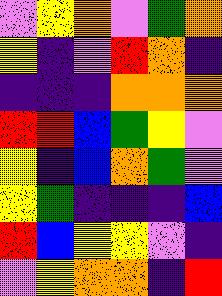[["violet", "yellow", "orange", "violet", "green", "orange"], ["yellow", "indigo", "violet", "red", "orange", "indigo"], ["indigo", "indigo", "indigo", "orange", "orange", "orange"], ["red", "red", "blue", "green", "yellow", "violet"], ["yellow", "indigo", "blue", "orange", "green", "violet"], ["yellow", "green", "indigo", "indigo", "indigo", "blue"], ["red", "blue", "yellow", "yellow", "violet", "indigo"], ["violet", "yellow", "orange", "orange", "indigo", "red"]]